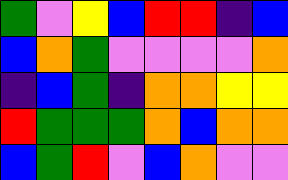[["green", "violet", "yellow", "blue", "red", "red", "indigo", "blue"], ["blue", "orange", "green", "violet", "violet", "violet", "violet", "orange"], ["indigo", "blue", "green", "indigo", "orange", "orange", "yellow", "yellow"], ["red", "green", "green", "green", "orange", "blue", "orange", "orange"], ["blue", "green", "red", "violet", "blue", "orange", "violet", "violet"]]